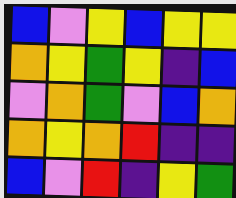[["blue", "violet", "yellow", "blue", "yellow", "yellow"], ["orange", "yellow", "green", "yellow", "indigo", "blue"], ["violet", "orange", "green", "violet", "blue", "orange"], ["orange", "yellow", "orange", "red", "indigo", "indigo"], ["blue", "violet", "red", "indigo", "yellow", "green"]]